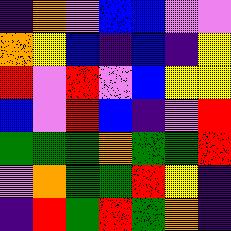[["indigo", "orange", "violet", "blue", "blue", "violet", "violet"], ["orange", "yellow", "blue", "indigo", "blue", "indigo", "yellow"], ["red", "violet", "red", "violet", "blue", "yellow", "yellow"], ["blue", "violet", "red", "blue", "indigo", "violet", "red"], ["green", "green", "green", "orange", "green", "green", "red"], ["violet", "orange", "green", "green", "red", "yellow", "indigo"], ["indigo", "red", "green", "red", "green", "orange", "indigo"]]